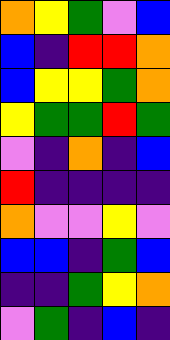[["orange", "yellow", "green", "violet", "blue"], ["blue", "indigo", "red", "red", "orange"], ["blue", "yellow", "yellow", "green", "orange"], ["yellow", "green", "green", "red", "green"], ["violet", "indigo", "orange", "indigo", "blue"], ["red", "indigo", "indigo", "indigo", "indigo"], ["orange", "violet", "violet", "yellow", "violet"], ["blue", "blue", "indigo", "green", "blue"], ["indigo", "indigo", "green", "yellow", "orange"], ["violet", "green", "indigo", "blue", "indigo"]]